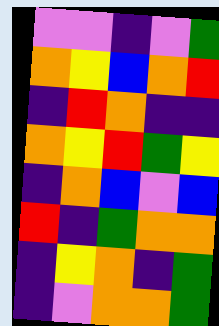[["violet", "violet", "indigo", "violet", "green"], ["orange", "yellow", "blue", "orange", "red"], ["indigo", "red", "orange", "indigo", "indigo"], ["orange", "yellow", "red", "green", "yellow"], ["indigo", "orange", "blue", "violet", "blue"], ["red", "indigo", "green", "orange", "orange"], ["indigo", "yellow", "orange", "indigo", "green"], ["indigo", "violet", "orange", "orange", "green"]]